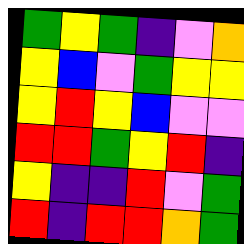[["green", "yellow", "green", "indigo", "violet", "orange"], ["yellow", "blue", "violet", "green", "yellow", "yellow"], ["yellow", "red", "yellow", "blue", "violet", "violet"], ["red", "red", "green", "yellow", "red", "indigo"], ["yellow", "indigo", "indigo", "red", "violet", "green"], ["red", "indigo", "red", "red", "orange", "green"]]